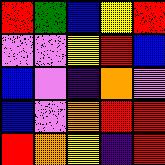[["red", "green", "blue", "yellow", "red"], ["violet", "violet", "yellow", "red", "blue"], ["blue", "violet", "indigo", "orange", "violet"], ["blue", "violet", "orange", "red", "red"], ["red", "orange", "yellow", "indigo", "red"]]